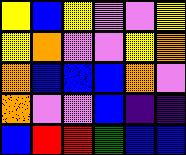[["yellow", "blue", "yellow", "violet", "violet", "yellow"], ["yellow", "orange", "violet", "violet", "yellow", "orange"], ["orange", "blue", "blue", "blue", "orange", "violet"], ["orange", "violet", "violet", "blue", "indigo", "indigo"], ["blue", "red", "red", "green", "blue", "blue"]]